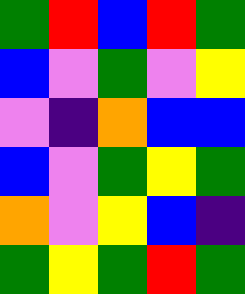[["green", "red", "blue", "red", "green"], ["blue", "violet", "green", "violet", "yellow"], ["violet", "indigo", "orange", "blue", "blue"], ["blue", "violet", "green", "yellow", "green"], ["orange", "violet", "yellow", "blue", "indigo"], ["green", "yellow", "green", "red", "green"]]